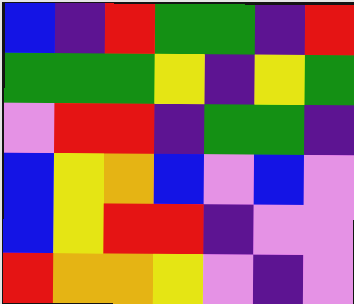[["blue", "indigo", "red", "green", "green", "indigo", "red"], ["green", "green", "green", "yellow", "indigo", "yellow", "green"], ["violet", "red", "red", "indigo", "green", "green", "indigo"], ["blue", "yellow", "orange", "blue", "violet", "blue", "violet"], ["blue", "yellow", "red", "red", "indigo", "violet", "violet"], ["red", "orange", "orange", "yellow", "violet", "indigo", "violet"]]